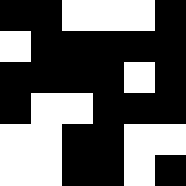[["black", "black", "white", "white", "white", "black"], ["white", "black", "black", "black", "black", "black"], ["black", "black", "black", "black", "white", "black"], ["black", "white", "white", "black", "black", "black"], ["white", "white", "black", "black", "white", "white"], ["white", "white", "black", "black", "white", "black"]]